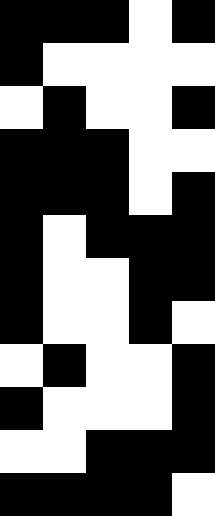[["black", "black", "black", "white", "black"], ["black", "white", "white", "white", "white"], ["white", "black", "white", "white", "black"], ["black", "black", "black", "white", "white"], ["black", "black", "black", "white", "black"], ["black", "white", "black", "black", "black"], ["black", "white", "white", "black", "black"], ["black", "white", "white", "black", "white"], ["white", "black", "white", "white", "black"], ["black", "white", "white", "white", "black"], ["white", "white", "black", "black", "black"], ["black", "black", "black", "black", "white"]]